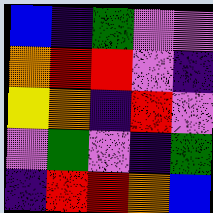[["blue", "indigo", "green", "violet", "violet"], ["orange", "red", "red", "violet", "indigo"], ["yellow", "orange", "indigo", "red", "violet"], ["violet", "green", "violet", "indigo", "green"], ["indigo", "red", "red", "orange", "blue"]]